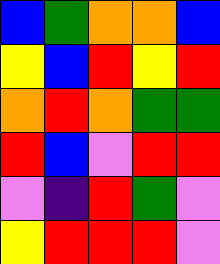[["blue", "green", "orange", "orange", "blue"], ["yellow", "blue", "red", "yellow", "red"], ["orange", "red", "orange", "green", "green"], ["red", "blue", "violet", "red", "red"], ["violet", "indigo", "red", "green", "violet"], ["yellow", "red", "red", "red", "violet"]]